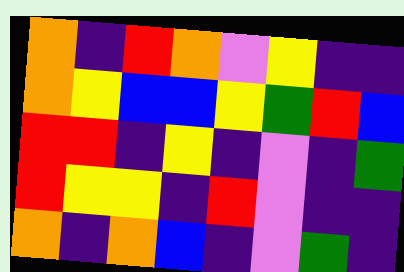[["orange", "indigo", "red", "orange", "violet", "yellow", "indigo", "indigo"], ["orange", "yellow", "blue", "blue", "yellow", "green", "red", "blue"], ["red", "red", "indigo", "yellow", "indigo", "violet", "indigo", "green"], ["red", "yellow", "yellow", "indigo", "red", "violet", "indigo", "indigo"], ["orange", "indigo", "orange", "blue", "indigo", "violet", "green", "indigo"]]